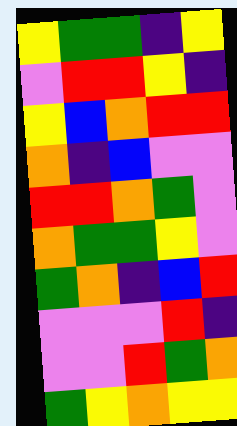[["yellow", "green", "green", "indigo", "yellow"], ["violet", "red", "red", "yellow", "indigo"], ["yellow", "blue", "orange", "red", "red"], ["orange", "indigo", "blue", "violet", "violet"], ["red", "red", "orange", "green", "violet"], ["orange", "green", "green", "yellow", "violet"], ["green", "orange", "indigo", "blue", "red"], ["violet", "violet", "violet", "red", "indigo"], ["violet", "violet", "red", "green", "orange"], ["green", "yellow", "orange", "yellow", "yellow"]]